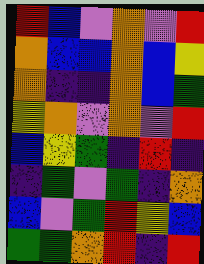[["red", "blue", "violet", "orange", "violet", "red"], ["orange", "blue", "blue", "orange", "blue", "yellow"], ["orange", "indigo", "indigo", "orange", "blue", "green"], ["yellow", "orange", "violet", "orange", "violet", "red"], ["blue", "yellow", "green", "indigo", "red", "indigo"], ["indigo", "green", "violet", "green", "indigo", "orange"], ["blue", "violet", "green", "red", "yellow", "blue"], ["green", "green", "orange", "red", "indigo", "red"]]